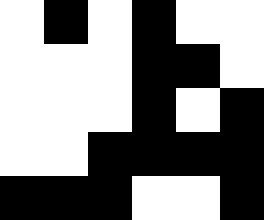[["white", "black", "white", "black", "white", "white"], ["white", "white", "white", "black", "black", "white"], ["white", "white", "white", "black", "white", "black"], ["white", "white", "black", "black", "black", "black"], ["black", "black", "black", "white", "white", "black"]]